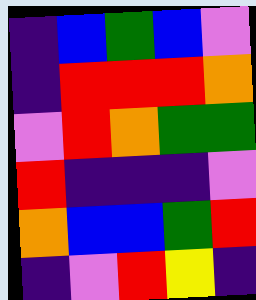[["indigo", "blue", "green", "blue", "violet"], ["indigo", "red", "red", "red", "orange"], ["violet", "red", "orange", "green", "green"], ["red", "indigo", "indigo", "indigo", "violet"], ["orange", "blue", "blue", "green", "red"], ["indigo", "violet", "red", "yellow", "indigo"]]